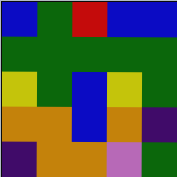[["blue", "green", "red", "blue", "blue"], ["green", "green", "green", "green", "green"], ["yellow", "green", "blue", "yellow", "green"], ["orange", "orange", "blue", "orange", "indigo"], ["indigo", "orange", "orange", "violet", "green"]]